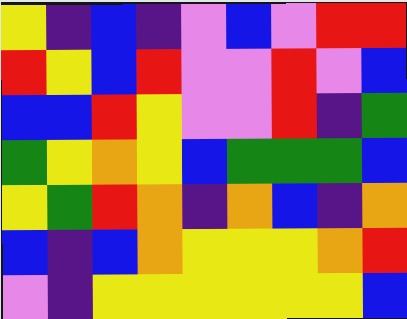[["yellow", "indigo", "blue", "indigo", "violet", "blue", "violet", "red", "red"], ["red", "yellow", "blue", "red", "violet", "violet", "red", "violet", "blue"], ["blue", "blue", "red", "yellow", "violet", "violet", "red", "indigo", "green"], ["green", "yellow", "orange", "yellow", "blue", "green", "green", "green", "blue"], ["yellow", "green", "red", "orange", "indigo", "orange", "blue", "indigo", "orange"], ["blue", "indigo", "blue", "orange", "yellow", "yellow", "yellow", "orange", "red"], ["violet", "indigo", "yellow", "yellow", "yellow", "yellow", "yellow", "yellow", "blue"]]